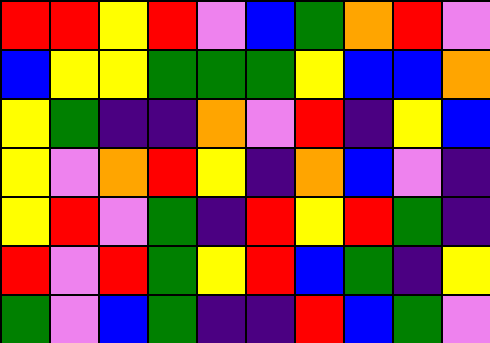[["red", "red", "yellow", "red", "violet", "blue", "green", "orange", "red", "violet"], ["blue", "yellow", "yellow", "green", "green", "green", "yellow", "blue", "blue", "orange"], ["yellow", "green", "indigo", "indigo", "orange", "violet", "red", "indigo", "yellow", "blue"], ["yellow", "violet", "orange", "red", "yellow", "indigo", "orange", "blue", "violet", "indigo"], ["yellow", "red", "violet", "green", "indigo", "red", "yellow", "red", "green", "indigo"], ["red", "violet", "red", "green", "yellow", "red", "blue", "green", "indigo", "yellow"], ["green", "violet", "blue", "green", "indigo", "indigo", "red", "blue", "green", "violet"]]